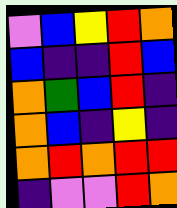[["violet", "blue", "yellow", "red", "orange"], ["blue", "indigo", "indigo", "red", "blue"], ["orange", "green", "blue", "red", "indigo"], ["orange", "blue", "indigo", "yellow", "indigo"], ["orange", "red", "orange", "red", "red"], ["indigo", "violet", "violet", "red", "orange"]]